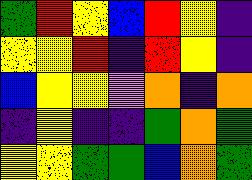[["green", "red", "yellow", "blue", "red", "yellow", "indigo"], ["yellow", "yellow", "red", "indigo", "red", "yellow", "indigo"], ["blue", "yellow", "yellow", "violet", "orange", "indigo", "orange"], ["indigo", "yellow", "indigo", "indigo", "green", "orange", "green"], ["yellow", "yellow", "green", "green", "blue", "orange", "green"]]